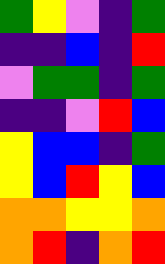[["green", "yellow", "violet", "indigo", "green"], ["indigo", "indigo", "blue", "indigo", "red"], ["violet", "green", "green", "indigo", "green"], ["indigo", "indigo", "violet", "red", "blue"], ["yellow", "blue", "blue", "indigo", "green"], ["yellow", "blue", "red", "yellow", "blue"], ["orange", "orange", "yellow", "yellow", "orange"], ["orange", "red", "indigo", "orange", "red"]]